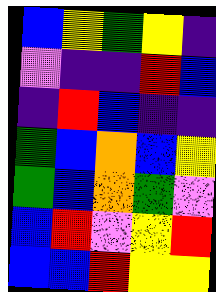[["blue", "yellow", "green", "yellow", "indigo"], ["violet", "indigo", "indigo", "red", "blue"], ["indigo", "red", "blue", "indigo", "indigo"], ["green", "blue", "orange", "blue", "yellow"], ["green", "blue", "orange", "green", "violet"], ["blue", "red", "violet", "yellow", "red"], ["blue", "blue", "red", "yellow", "yellow"]]